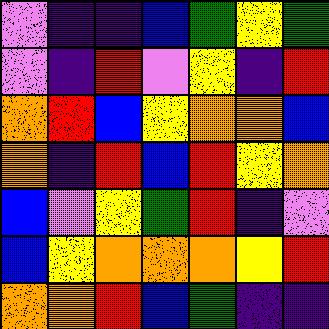[["violet", "indigo", "indigo", "blue", "green", "yellow", "green"], ["violet", "indigo", "red", "violet", "yellow", "indigo", "red"], ["orange", "red", "blue", "yellow", "orange", "orange", "blue"], ["orange", "indigo", "red", "blue", "red", "yellow", "orange"], ["blue", "violet", "yellow", "green", "red", "indigo", "violet"], ["blue", "yellow", "orange", "orange", "orange", "yellow", "red"], ["orange", "orange", "red", "blue", "green", "indigo", "indigo"]]